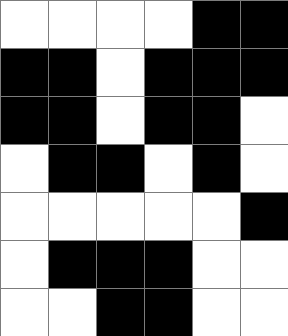[["white", "white", "white", "white", "black", "black"], ["black", "black", "white", "black", "black", "black"], ["black", "black", "white", "black", "black", "white"], ["white", "black", "black", "white", "black", "white"], ["white", "white", "white", "white", "white", "black"], ["white", "black", "black", "black", "white", "white"], ["white", "white", "black", "black", "white", "white"]]